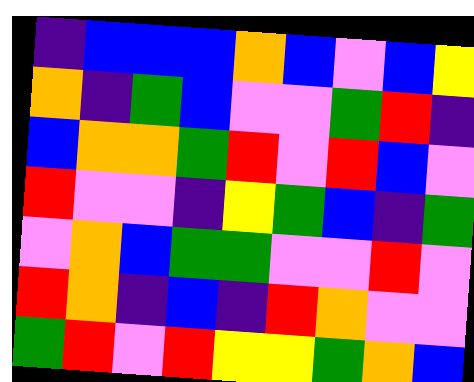[["indigo", "blue", "blue", "blue", "orange", "blue", "violet", "blue", "yellow"], ["orange", "indigo", "green", "blue", "violet", "violet", "green", "red", "indigo"], ["blue", "orange", "orange", "green", "red", "violet", "red", "blue", "violet"], ["red", "violet", "violet", "indigo", "yellow", "green", "blue", "indigo", "green"], ["violet", "orange", "blue", "green", "green", "violet", "violet", "red", "violet"], ["red", "orange", "indigo", "blue", "indigo", "red", "orange", "violet", "violet"], ["green", "red", "violet", "red", "yellow", "yellow", "green", "orange", "blue"]]